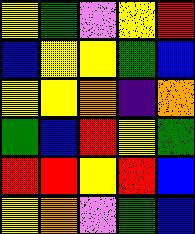[["yellow", "green", "violet", "yellow", "red"], ["blue", "yellow", "yellow", "green", "blue"], ["yellow", "yellow", "orange", "indigo", "orange"], ["green", "blue", "red", "yellow", "green"], ["red", "red", "yellow", "red", "blue"], ["yellow", "orange", "violet", "green", "blue"]]